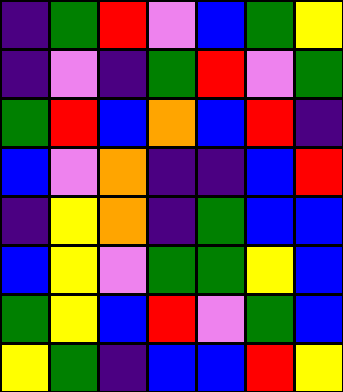[["indigo", "green", "red", "violet", "blue", "green", "yellow"], ["indigo", "violet", "indigo", "green", "red", "violet", "green"], ["green", "red", "blue", "orange", "blue", "red", "indigo"], ["blue", "violet", "orange", "indigo", "indigo", "blue", "red"], ["indigo", "yellow", "orange", "indigo", "green", "blue", "blue"], ["blue", "yellow", "violet", "green", "green", "yellow", "blue"], ["green", "yellow", "blue", "red", "violet", "green", "blue"], ["yellow", "green", "indigo", "blue", "blue", "red", "yellow"]]